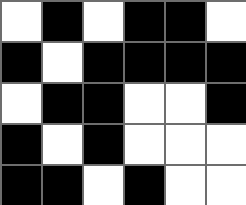[["white", "black", "white", "black", "black", "white"], ["black", "white", "black", "black", "black", "black"], ["white", "black", "black", "white", "white", "black"], ["black", "white", "black", "white", "white", "white"], ["black", "black", "white", "black", "white", "white"]]